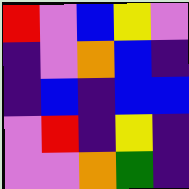[["red", "violet", "blue", "yellow", "violet"], ["indigo", "violet", "orange", "blue", "indigo"], ["indigo", "blue", "indigo", "blue", "blue"], ["violet", "red", "indigo", "yellow", "indigo"], ["violet", "violet", "orange", "green", "indigo"]]